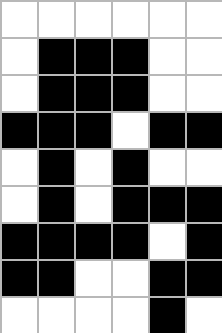[["white", "white", "white", "white", "white", "white"], ["white", "black", "black", "black", "white", "white"], ["white", "black", "black", "black", "white", "white"], ["black", "black", "black", "white", "black", "black"], ["white", "black", "white", "black", "white", "white"], ["white", "black", "white", "black", "black", "black"], ["black", "black", "black", "black", "white", "black"], ["black", "black", "white", "white", "black", "black"], ["white", "white", "white", "white", "black", "white"]]